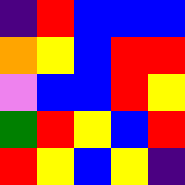[["indigo", "red", "blue", "blue", "blue"], ["orange", "yellow", "blue", "red", "red"], ["violet", "blue", "blue", "red", "yellow"], ["green", "red", "yellow", "blue", "red"], ["red", "yellow", "blue", "yellow", "indigo"]]